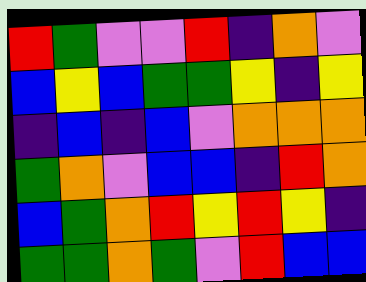[["red", "green", "violet", "violet", "red", "indigo", "orange", "violet"], ["blue", "yellow", "blue", "green", "green", "yellow", "indigo", "yellow"], ["indigo", "blue", "indigo", "blue", "violet", "orange", "orange", "orange"], ["green", "orange", "violet", "blue", "blue", "indigo", "red", "orange"], ["blue", "green", "orange", "red", "yellow", "red", "yellow", "indigo"], ["green", "green", "orange", "green", "violet", "red", "blue", "blue"]]